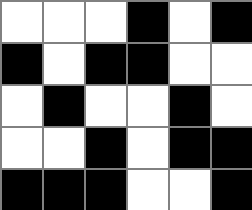[["white", "white", "white", "black", "white", "black"], ["black", "white", "black", "black", "white", "white"], ["white", "black", "white", "white", "black", "white"], ["white", "white", "black", "white", "black", "black"], ["black", "black", "black", "white", "white", "black"]]